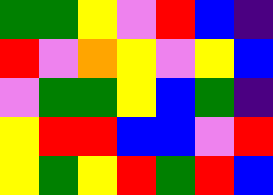[["green", "green", "yellow", "violet", "red", "blue", "indigo"], ["red", "violet", "orange", "yellow", "violet", "yellow", "blue"], ["violet", "green", "green", "yellow", "blue", "green", "indigo"], ["yellow", "red", "red", "blue", "blue", "violet", "red"], ["yellow", "green", "yellow", "red", "green", "red", "blue"]]